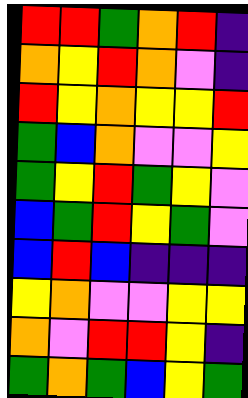[["red", "red", "green", "orange", "red", "indigo"], ["orange", "yellow", "red", "orange", "violet", "indigo"], ["red", "yellow", "orange", "yellow", "yellow", "red"], ["green", "blue", "orange", "violet", "violet", "yellow"], ["green", "yellow", "red", "green", "yellow", "violet"], ["blue", "green", "red", "yellow", "green", "violet"], ["blue", "red", "blue", "indigo", "indigo", "indigo"], ["yellow", "orange", "violet", "violet", "yellow", "yellow"], ["orange", "violet", "red", "red", "yellow", "indigo"], ["green", "orange", "green", "blue", "yellow", "green"]]